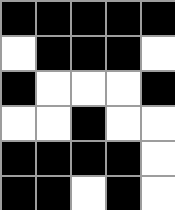[["black", "black", "black", "black", "black"], ["white", "black", "black", "black", "white"], ["black", "white", "white", "white", "black"], ["white", "white", "black", "white", "white"], ["black", "black", "black", "black", "white"], ["black", "black", "white", "black", "white"]]